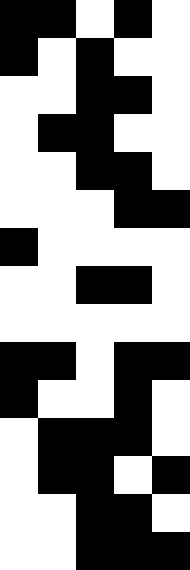[["black", "black", "white", "black", "white"], ["black", "white", "black", "white", "white"], ["white", "white", "black", "black", "white"], ["white", "black", "black", "white", "white"], ["white", "white", "black", "black", "white"], ["white", "white", "white", "black", "black"], ["black", "white", "white", "white", "white"], ["white", "white", "black", "black", "white"], ["white", "white", "white", "white", "white"], ["black", "black", "white", "black", "black"], ["black", "white", "white", "black", "white"], ["white", "black", "black", "black", "white"], ["white", "black", "black", "white", "black"], ["white", "white", "black", "black", "white"], ["white", "white", "black", "black", "black"]]